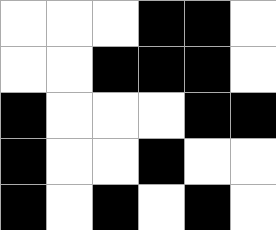[["white", "white", "white", "black", "black", "white"], ["white", "white", "black", "black", "black", "white"], ["black", "white", "white", "white", "black", "black"], ["black", "white", "white", "black", "white", "white"], ["black", "white", "black", "white", "black", "white"]]